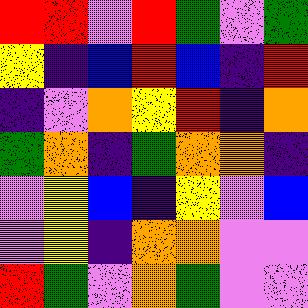[["red", "red", "violet", "red", "green", "violet", "green"], ["yellow", "indigo", "blue", "red", "blue", "indigo", "red"], ["indigo", "violet", "orange", "yellow", "red", "indigo", "orange"], ["green", "orange", "indigo", "green", "orange", "orange", "indigo"], ["violet", "yellow", "blue", "indigo", "yellow", "violet", "blue"], ["violet", "yellow", "indigo", "orange", "orange", "violet", "violet"], ["red", "green", "violet", "orange", "green", "violet", "violet"]]